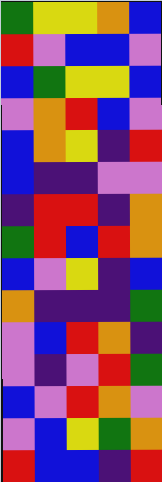[["green", "yellow", "yellow", "orange", "blue"], ["red", "violet", "blue", "blue", "violet"], ["blue", "green", "yellow", "yellow", "blue"], ["violet", "orange", "red", "blue", "violet"], ["blue", "orange", "yellow", "indigo", "red"], ["blue", "indigo", "indigo", "violet", "violet"], ["indigo", "red", "red", "indigo", "orange"], ["green", "red", "blue", "red", "orange"], ["blue", "violet", "yellow", "indigo", "blue"], ["orange", "indigo", "indigo", "indigo", "green"], ["violet", "blue", "red", "orange", "indigo"], ["violet", "indigo", "violet", "red", "green"], ["blue", "violet", "red", "orange", "violet"], ["violet", "blue", "yellow", "green", "orange"], ["red", "blue", "blue", "indigo", "red"]]